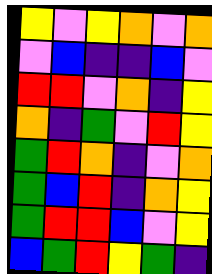[["yellow", "violet", "yellow", "orange", "violet", "orange"], ["violet", "blue", "indigo", "indigo", "blue", "violet"], ["red", "red", "violet", "orange", "indigo", "yellow"], ["orange", "indigo", "green", "violet", "red", "yellow"], ["green", "red", "orange", "indigo", "violet", "orange"], ["green", "blue", "red", "indigo", "orange", "yellow"], ["green", "red", "red", "blue", "violet", "yellow"], ["blue", "green", "red", "yellow", "green", "indigo"]]